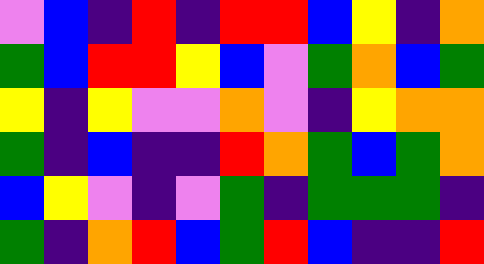[["violet", "blue", "indigo", "red", "indigo", "red", "red", "blue", "yellow", "indigo", "orange"], ["green", "blue", "red", "red", "yellow", "blue", "violet", "green", "orange", "blue", "green"], ["yellow", "indigo", "yellow", "violet", "violet", "orange", "violet", "indigo", "yellow", "orange", "orange"], ["green", "indigo", "blue", "indigo", "indigo", "red", "orange", "green", "blue", "green", "orange"], ["blue", "yellow", "violet", "indigo", "violet", "green", "indigo", "green", "green", "green", "indigo"], ["green", "indigo", "orange", "red", "blue", "green", "red", "blue", "indigo", "indigo", "red"]]